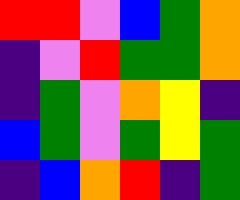[["red", "red", "violet", "blue", "green", "orange"], ["indigo", "violet", "red", "green", "green", "orange"], ["indigo", "green", "violet", "orange", "yellow", "indigo"], ["blue", "green", "violet", "green", "yellow", "green"], ["indigo", "blue", "orange", "red", "indigo", "green"]]